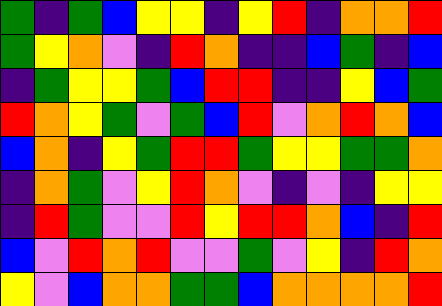[["green", "indigo", "green", "blue", "yellow", "yellow", "indigo", "yellow", "red", "indigo", "orange", "orange", "red"], ["green", "yellow", "orange", "violet", "indigo", "red", "orange", "indigo", "indigo", "blue", "green", "indigo", "blue"], ["indigo", "green", "yellow", "yellow", "green", "blue", "red", "red", "indigo", "indigo", "yellow", "blue", "green"], ["red", "orange", "yellow", "green", "violet", "green", "blue", "red", "violet", "orange", "red", "orange", "blue"], ["blue", "orange", "indigo", "yellow", "green", "red", "red", "green", "yellow", "yellow", "green", "green", "orange"], ["indigo", "orange", "green", "violet", "yellow", "red", "orange", "violet", "indigo", "violet", "indigo", "yellow", "yellow"], ["indigo", "red", "green", "violet", "violet", "red", "yellow", "red", "red", "orange", "blue", "indigo", "red"], ["blue", "violet", "red", "orange", "red", "violet", "violet", "green", "violet", "yellow", "indigo", "red", "orange"], ["yellow", "violet", "blue", "orange", "orange", "green", "green", "blue", "orange", "orange", "orange", "orange", "red"]]